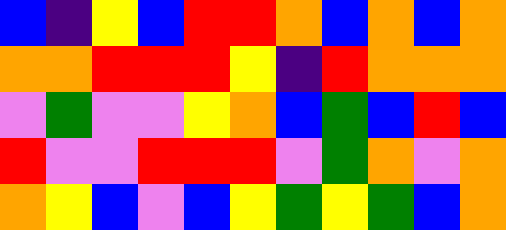[["blue", "indigo", "yellow", "blue", "red", "red", "orange", "blue", "orange", "blue", "orange"], ["orange", "orange", "red", "red", "red", "yellow", "indigo", "red", "orange", "orange", "orange"], ["violet", "green", "violet", "violet", "yellow", "orange", "blue", "green", "blue", "red", "blue"], ["red", "violet", "violet", "red", "red", "red", "violet", "green", "orange", "violet", "orange"], ["orange", "yellow", "blue", "violet", "blue", "yellow", "green", "yellow", "green", "blue", "orange"]]